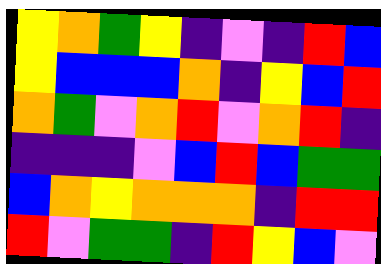[["yellow", "orange", "green", "yellow", "indigo", "violet", "indigo", "red", "blue"], ["yellow", "blue", "blue", "blue", "orange", "indigo", "yellow", "blue", "red"], ["orange", "green", "violet", "orange", "red", "violet", "orange", "red", "indigo"], ["indigo", "indigo", "indigo", "violet", "blue", "red", "blue", "green", "green"], ["blue", "orange", "yellow", "orange", "orange", "orange", "indigo", "red", "red"], ["red", "violet", "green", "green", "indigo", "red", "yellow", "blue", "violet"]]